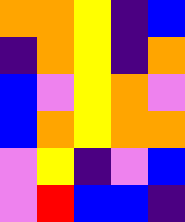[["orange", "orange", "yellow", "indigo", "blue"], ["indigo", "orange", "yellow", "indigo", "orange"], ["blue", "violet", "yellow", "orange", "violet"], ["blue", "orange", "yellow", "orange", "orange"], ["violet", "yellow", "indigo", "violet", "blue"], ["violet", "red", "blue", "blue", "indigo"]]